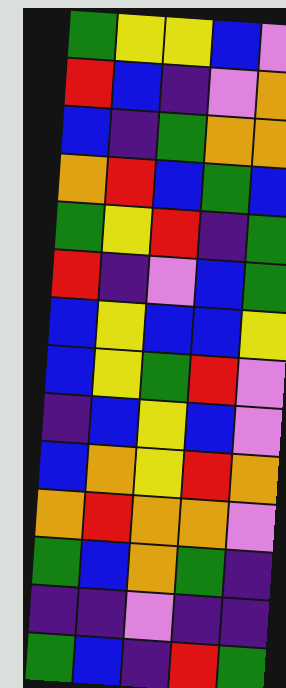[["green", "yellow", "yellow", "blue", "violet"], ["red", "blue", "indigo", "violet", "orange"], ["blue", "indigo", "green", "orange", "orange"], ["orange", "red", "blue", "green", "blue"], ["green", "yellow", "red", "indigo", "green"], ["red", "indigo", "violet", "blue", "green"], ["blue", "yellow", "blue", "blue", "yellow"], ["blue", "yellow", "green", "red", "violet"], ["indigo", "blue", "yellow", "blue", "violet"], ["blue", "orange", "yellow", "red", "orange"], ["orange", "red", "orange", "orange", "violet"], ["green", "blue", "orange", "green", "indigo"], ["indigo", "indigo", "violet", "indigo", "indigo"], ["green", "blue", "indigo", "red", "green"]]